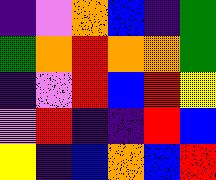[["indigo", "violet", "orange", "blue", "indigo", "green"], ["green", "orange", "red", "orange", "orange", "green"], ["indigo", "violet", "red", "blue", "red", "yellow"], ["violet", "red", "indigo", "indigo", "red", "blue"], ["yellow", "indigo", "blue", "orange", "blue", "red"]]